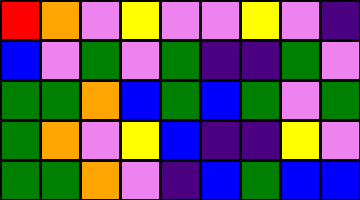[["red", "orange", "violet", "yellow", "violet", "violet", "yellow", "violet", "indigo"], ["blue", "violet", "green", "violet", "green", "indigo", "indigo", "green", "violet"], ["green", "green", "orange", "blue", "green", "blue", "green", "violet", "green"], ["green", "orange", "violet", "yellow", "blue", "indigo", "indigo", "yellow", "violet"], ["green", "green", "orange", "violet", "indigo", "blue", "green", "blue", "blue"]]